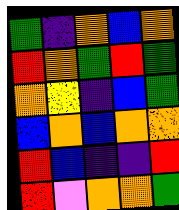[["green", "indigo", "orange", "blue", "orange"], ["red", "orange", "green", "red", "green"], ["orange", "yellow", "indigo", "blue", "green"], ["blue", "orange", "blue", "orange", "orange"], ["red", "blue", "indigo", "indigo", "red"], ["red", "violet", "orange", "orange", "green"]]